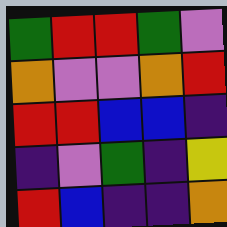[["green", "red", "red", "green", "violet"], ["orange", "violet", "violet", "orange", "red"], ["red", "red", "blue", "blue", "indigo"], ["indigo", "violet", "green", "indigo", "yellow"], ["red", "blue", "indigo", "indigo", "orange"]]